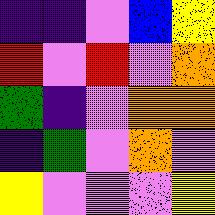[["indigo", "indigo", "violet", "blue", "yellow"], ["red", "violet", "red", "violet", "orange"], ["green", "indigo", "violet", "orange", "orange"], ["indigo", "green", "violet", "orange", "violet"], ["yellow", "violet", "violet", "violet", "yellow"]]